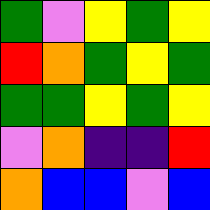[["green", "violet", "yellow", "green", "yellow"], ["red", "orange", "green", "yellow", "green"], ["green", "green", "yellow", "green", "yellow"], ["violet", "orange", "indigo", "indigo", "red"], ["orange", "blue", "blue", "violet", "blue"]]